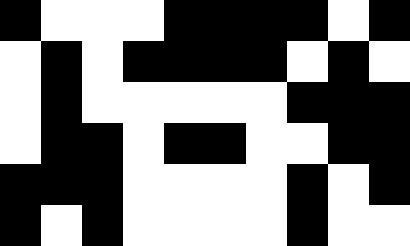[["black", "white", "white", "white", "black", "black", "black", "black", "white", "black"], ["white", "black", "white", "black", "black", "black", "black", "white", "black", "white"], ["white", "black", "white", "white", "white", "white", "white", "black", "black", "black"], ["white", "black", "black", "white", "black", "black", "white", "white", "black", "black"], ["black", "black", "black", "white", "white", "white", "white", "black", "white", "black"], ["black", "white", "black", "white", "white", "white", "white", "black", "white", "white"]]